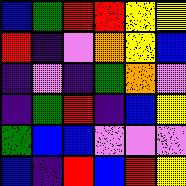[["blue", "green", "red", "red", "yellow", "yellow"], ["red", "indigo", "violet", "orange", "yellow", "blue"], ["indigo", "violet", "indigo", "green", "orange", "violet"], ["indigo", "green", "red", "indigo", "blue", "yellow"], ["green", "blue", "blue", "violet", "violet", "violet"], ["blue", "indigo", "red", "blue", "red", "yellow"]]